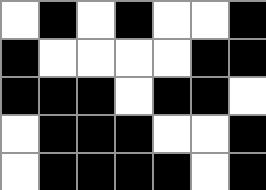[["white", "black", "white", "black", "white", "white", "black"], ["black", "white", "white", "white", "white", "black", "black"], ["black", "black", "black", "white", "black", "black", "white"], ["white", "black", "black", "black", "white", "white", "black"], ["white", "black", "black", "black", "black", "white", "black"]]